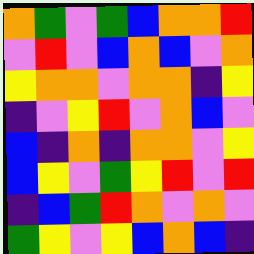[["orange", "green", "violet", "green", "blue", "orange", "orange", "red"], ["violet", "red", "violet", "blue", "orange", "blue", "violet", "orange"], ["yellow", "orange", "orange", "violet", "orange", "orange", "indigo", "yellow"], ["indigo", "violet", "yellow", "red", "violet", "orange", "blue", "violet"], ["blue", "indigo", "orange", "indigo", "orange", "orange", "violet", "yellow"], ["blue", "yellow", "violet", "green", "yellow", "red", "violet", "red"], ["indigo", "blue", "green", "red", "orange", "violet", "orange", "violet"], ["green", "yellow", "violet", "yellow", "blue", "orange", "blue", "indigo"]]